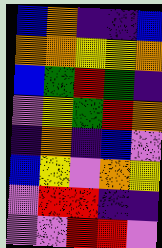[["blue", "orange", "indigo", "indigo", "blue"], ["orange", "orange", "yellow", "yellow", "orange"], ["blue", "green", "red", "green", "indigo"], ["violet", "yellow", "green", "red", "orange"], ["indigo", "orange", "indigo", "blue", "violet"], ["blue", "yellow", "violet", "orange", "yellow"], ["violet", "red", "red", "indigo", "indigo"], ["violet", "violet", "red", "red", "violet"]]